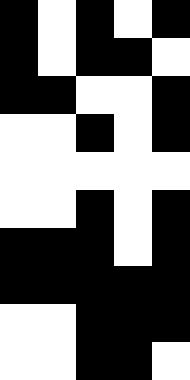[["black", "white", "black", "white", "black"], ["black", "white", "black", "black", "white"], ["black", "black", "white", "white", "black"], ["white", "white", "black", "white", "black"], ["white", "white", "white", "white", "white"], ["white", "white", "black", "white", "black"], ["black", "black", "black", "white", "black"], ["black", "black", "black", "black", "black"], ["white", "white", "black", "black", "black"], ["white", "white", "black", "black", "white"]]